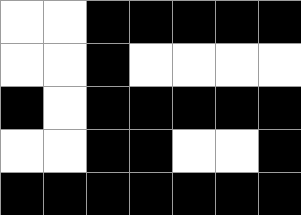[["white", "white", "black", "black", "black", "black", "black"], ["white", "white", "black", "white", "white", "white", "white"], ["black", "white", "black", "black", "black", "black", "black"], ["white", "white", "black", "black", "white", "white", "black"], ["black", "black", "black", "black", "black", "black", "black"]]